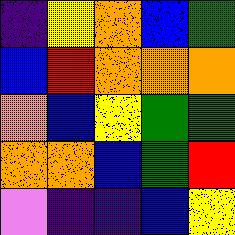[["indigo", "yellow", "orange", "blue", "green"], ["blue", "red", "orange", "orange", "orange"], ["orange", "blue", "yellow", "green", "green"], ["orange", "orange", "blue", "green", "red"], ["violet", "indigo", "indigo", "blue", "yellow"]]